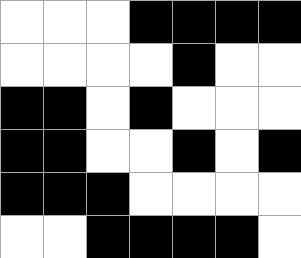[["white", "white", "white", "black", "black", "black", "black"], ["white", "white", "white", "white", "black", "white", "white"], ["black", "black", "white", "black", "white", "white", "white"], ["black", "black", "white", "white", "black", "white", "black"], ["black", "black", "black", "white", "white", "white", "white"], ["white", "white", "black", "black", "black", "black", "white"]]